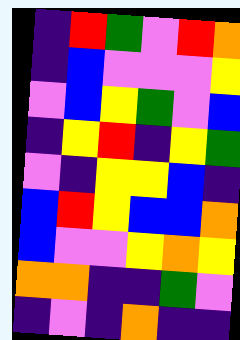[["indigo", "red", "green", "violet", "red", "orange"], ["indigo", "blue", "violet", "violet", "violet", "yellow"], ["violet", "blue", "yellow", "green", "violet", "blue"], ["indigo", "yellow", "red", "indigo", "yellow", "green"], ["violet", "indigo", "yellow", "yellow", "blue", "indigo"], ["blue", "red", "yellow", "blue", "blue", "orange"], ["blue", "violet", "violet", "yellow", "orange", "yellow"], ["orange", "orange", "indigo", "indigo", "green", "violet"], ["indigo", "violet", "indigo", "orange", "indigo", "indigo"]]